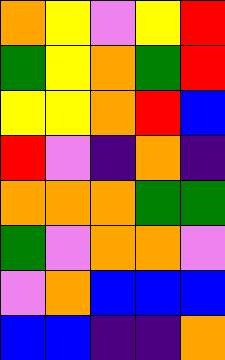[["orange", "yellow", "violet", "yellow", "red"], ["green", "yellow", "orange", "green", "red"], ["yellow", "yellow", "orange", "red", "blue"], ["red", "violet", "indigo", "orange", "indigo"], ["orange", "orange", "orange", "green", "green"], ["green", "violet", "orange", "orange", "violet"], ["violet", "orange", "blue", "blue", "blue"], ["blue", "blue", "indigo", "indigo", "orange"]]